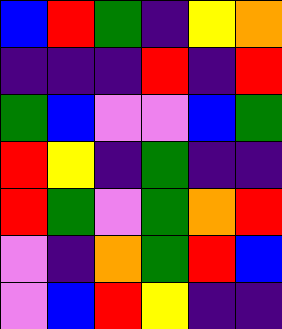[["blue", "red", "green", "indigo", "yellow", "orange"], ["indigo", "indigo", "indigo", "red", "indigo", "red"], ["green", "blue", "violet", "violet", "blue", "green"], ["red", "yellow", "indigo", "green", "indigo", "indigo"], ["red", "green", "violet", "green", "orange", "red"], ["violet", "indigo", "orange", "green", "red", "blue"], ["violet", "blue", "red", "yellow", "indigo", "indigo"]]